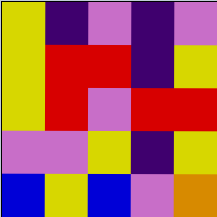[["yellow", "indigo", "violet", "indigo", "violet"], ["yellow", "red", "red", "indigo", "yellow"], ["yellow", "red", "violet", "red", "red"], ["violet", "violet", "yellow", "indigo", "yellow"], ["blue", "yellow", "blue", "violet", "orange"]]